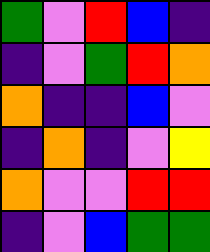[["green", "violet", "red", "blue", "indigo"], ["indigo", "violet", "green", "red", "orange"], ["orange", "indigo", "indigo", "blue", "violet"], ["indigo", "orange", "indigo", "violet", "yellow"], ["orange", "violet", "violet", "red", "red"], ["indigo", "violet", "blue", "green", "green"]]